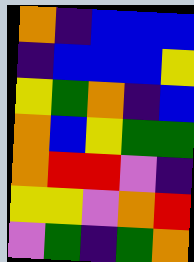[["orange", "indigo", "blue", "blue", "blue"], ["indigo", "blue", "blue", "blue", "yellow"], ["yellow", "green", "orange", "indigo", "blue"], ["orange", "blue", "yellow", "green", "green"], ["orange", "red", "red", "violet", "indigo"], ["yellow", "yellow", "violet", "orange", "red"], ["violet", "green", "indigo", "green", "orange"]]